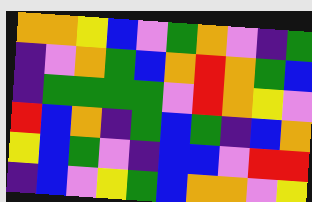[["orange", "orange", "yellow", "blue", "violet", "green", "orange", "violet", "indigo", "green"], ["indigo", "violet", "orange", "green", "blue", "orange", "red", "orange", "green", "blue"], ["indigo", "green", "green", "green", "green", "violet", "red", "orange", "yellow", "violet"], ["red", "blue", "orange", "indigo", "green", "blue", "green", "indigo", "blue", "orange"], ["yellow", "blue", "green", "violet", "indigo", "blue", "blue", "violet", "red", "red"], ["indigo", "blue", "violet", "yellow", "green", "blue", "orange", "orange", "violet", "yellow"]]